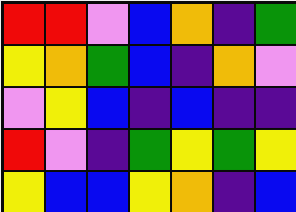[["red", "red", "violet", "blue", "orange", "indigo", "green"], ["yellow", "orange", "green", "blue", "indigo", "orange", "violet"], ["violet", "yellow", "blue", "indigo", "blue", "indigo", "indigo"], ["red", "violet", "indigo", "green", "yellow", "green", "yellow"], ["yellow", "blue", "blue", "yellow", "orange", "indigo", "blue"]]